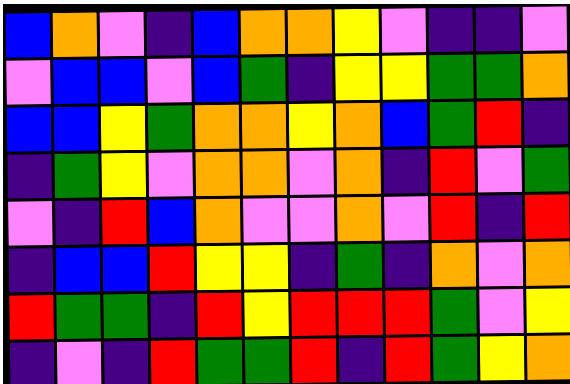[["blue", "orange", "violet", "indigo", "blue", "orange", "orange", "yellow", "violet", "indigo", "indigo", "violet"], ["violet", "blue", "blue", "violet", "blue", "green", "indigo", "yellow", "yellow", "green", "green", "orange"], ["blue", "blue", "yellow", "green", "orange", "orange", "yellow", "orange", "blue", "green", "red", "indigo"], ["indigo", "green", "yellow", "violet", "orange", "orange", "violet", "orange", "indigo", "red", "violet", "green"], ["violet", "indigo", "red", "blue", "orange", "violet", "violet", "orange", "violet", "red", "indigo", "red"], ["indigo", "blue", "blue", "red", "yellow", "yellow", "indigo", "green", "indigo", "orange", "violet", "orange"], ["red", "green", "green", "indigo", "red", "yellow", "red", "red", "red", "green", "violet", "yellow"], ["indigo", "violet", "indigo", "red", "green", "green", "red", "indigo", "red", "green", "yellow", "orange"]]